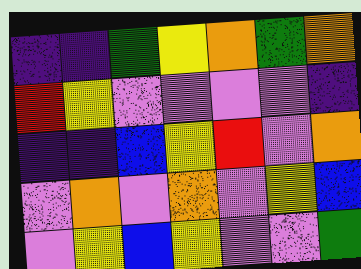[["indigo", "indigo", "green", "yellow", "orange", "green", "orange"], ["red", "yellow", "violet", "violet", "violet", "violet", "indigo"], ["indigo", "indigo", "blue", "yellow", "red", "violet", "orange"], ["violet", "orange", "violet", "orange", "violet", "yellow", "blue"], ["violet", "yellow", "blue", "yellow", "violet", "violet", "green"]]